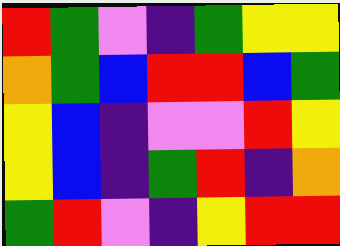[["red", "green", "violet", "indigo", "green", "yellow", "yellow"], ["orange", "green", "blue", "red", "red", "blue", "green"], ["yellow", "blue", "indigo", "violet", "violet", "red", "yellow"], ["yellow", "blue", "indigo", "green", "red", "indigo", "orange"], ["green", "red", "violet", "indigo", "yellow", "red", "red"]]